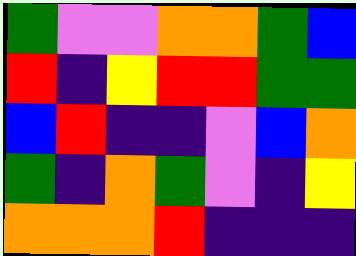[["green", "violet", "violet", "orange", "orange", "green", "blue"], ["red", "indigo", "yellow", "red", "red", "green", "green"], ["blue", "red", "indigo", "indigo", "violet", "blue", "orange"], ["green", "indigo", "orange", "green", "violet", "indigo", "yellow"], ["orange", "orange", "orange", "red", "indigo", "indigo", "indigo"]]